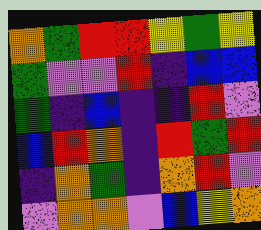[["orange", "green", "red", "red", "yellow", "green", "yellow"], ["green", "violet", "violet", "red", "indigo", "blue", "blue"], ["green", "indigo", "blue", "indigo", "indigo", "red", "violet"], ["blue", "red", "orange", "indigo", "red", "green", "red"], ["indigo", "orange", "green", "indigo", "orange", "red", "violet"], ["violet", "orange", "orange", "violet", "blue", "yellow", "orange"]]